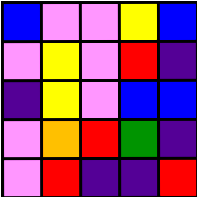[["blue", "violet", "violet", "yellow", "blue"], ["violet", "yellow", "violet", "red", "indigo"], ["indigo", "yellow", "violet", "blue", "blue"], ["violet", "orange", "red", "green", "indigo"], ["violet", "red", "indigo", "indigo", "red"]]